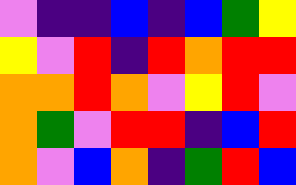[["violet", "indigo", "indigo", "blue", "indigo", "blue", "green", "yellow"], ["yellow", "violet", "red", "indigo", "red", "orange", "red", "red"], ["orange", "orange", "red", "orange", "violet", "yellow", "red", "violet"], ["orange", "green", "violet", "red", "red", "indigo", "blue", "red"], ["orange", "violet", "blue", "orange", "indigo", "green", "red", "blue"]]